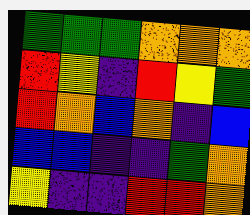[["green", "green", "green", "orange", "orange", "orange"], ["red", "yellow", "indigo", "red", "yellow", "green"], ["red", "orange", "blue", "orange", "indigo", "blue"], ["blue", "blue", "indigo", "indigo", "green", "orange"], ["yellow", "indigo", "indigo", "red", "red", "orange"]]